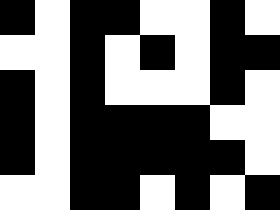[["black", "white", "black", "black", "white", "white", "black", "white"], ["white", "white", "black", "white", "black", "white", "black", "black"], ["black", "white", "black", "white", "white", "white", "black", "white"], ["black", "white", "black", "black", "black", "black", "white", "white"], ["black", "white", "black", "black", "black", "black", "black", "white"], ["white", "white", "black", "black", "white", "black", "white", "black"]]